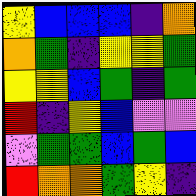[["yellow", "blue", "blue", "blue", "indigo", "orange"], ["orange", "green", "indigo", "yellow", "yellow", "green"], ["yellow", "yellow", "blue", "green", "indigo", "green"], ["red", "indigo", "yellow", "blue", "violet", "violet"], ["violet", "green", "green", "blue", "green", "blue"], ["red", "orange", "orange", "green", "yellow", "indigo"]]